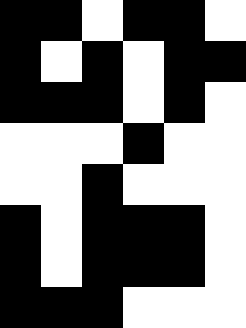[["black", "black", "white", "black", "black", "white"], ["black", "white", "black", "white", "black", "black"], ["black", "black", "black", "white", "black", "white"], ["white", "white", "white", "black", "white", "white"], ["white", "white", "black", "white", "white", "white"], ["black", "white", "black", "black", "black", "white"], ["black", "white", "black", "black", "black", "white"], ["black", "black", "black", "white", "white", "white"]]